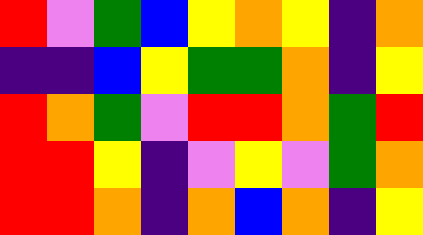[["red", "violet", "green", "blue", "yellow", "orange", "yellow", "indigo", "orange"], ["indigo", "indigo", "blue", "yellow", "green", "green", "orange", "indigo", "yellow"], ["red", "orange", "green", "violet", "red", "red", "orange", "green", "red"], ["red", "red", "yellow", "indigo", "violet", "yellow", "violet", "green", "orange"], ["red", "red", "orange", "indigo", "orange", "blue", "orange", "indigo", "yellow"]]